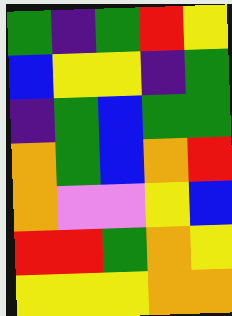[["green", "indigo", "green", "red", "yellow"], ["blue", "yellow", "yellow", "indigo", "green"], ["indigo", "green", "blue", "green", "green"], ["orange", "green", "blue", "orange", "red"], ["orange", "violet", "violet", "yellow", "blue"], ["red", "red", "green", "orange", "yellow"], ["yellow", "yellow", "yellow", "orange", "orange"]]